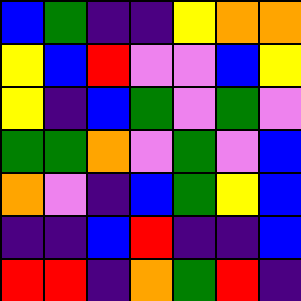[["blue", "green", "indigo", "indigo", "yellow", "orange", "orange"], ["yellow", "blue", "red", "violet", "violet", "blue", "yellow"], ["yellow", "indigo", "blue", "green", "violet", "green", "violet"], ["green", "green", "orange", "violet", "green", "violet", "blue"], ["orange", "violet", "indigo", "blue", "green", "yellow", "blue"], ["indigo", "indigo", "blue", "red", "indigo", "indigo", "blue"], ["red", "red", "indigo", "orange", "green", "red", "indigo"]]